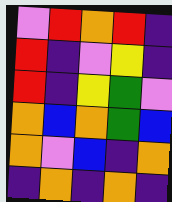[["violet", "red", "orange", "red", "indigo"], ["red", "indigo", "violet", "yellow", "indigo"], ["red", "indigo", "yellow", "green", "violet"], ["orange", "blue", "orange", "green", "blue"], ["orange", "violet", "blue", "indigo", "orange"], ["indigo", "orange", "indigo", "orange", "indigo"]]